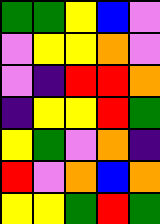[["green", "green", "yellow", "blue", "violet"], ["violet", "yellow", "yellow", "orange", "violet"], ["violet", "indigo", "red", "red", "orange"], ["indigo", "yellow", "yellow", "red", "green"], ["yellow", "green", "violet", "orange", "indigo"], ["red", "violet", "orange", "blue", "orange"], ["yellow", "yellow", "green", "red", "green"]]